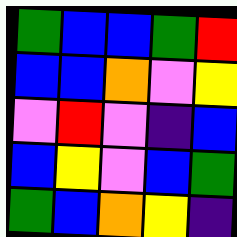[["green", "blue", "blue", "green", "red"], ["blue", "blue", "orange", "violet", "yellow"], ["violet", "red", "violet", "indigo", "blue"], ["blue", "yellow", "violet", "blue", "green"], ["green", "blue", "orange", "yellow", "indigo"]]